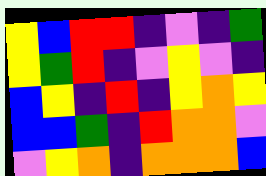[["yellow", "blue", "red", "red", "indigo", "violet", "indigo", "green"], ["yellow", "green", "red", "indigo", "violet", "yellow", "violet", "indigo"], ["blue", "yellow", "indigo", "red", "indigo", "yellow", "orange", "yellow"], ["blue", "blue", "green", "indigo", "red", "orange", "orange", "violet"], ["violet", "yellow", "orange", "indigo", "orange", "orange", "orange", "blue"]]